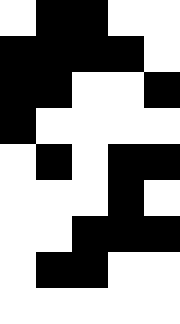[["white", "black", "black", "white", "white"], ["black", "black", "black", "black", "white"], ["black", "black", "white", "white", "black"], ["black", "white", "white", "white", "white"], ["white", "black", "white", "black", "black"], ["white", "white", "white", "black", "white"], ["white", "white", "black", "black", "black"], ["white", "black", "black", "white", "white"], ["white", "white", "white", "white", "white"]]